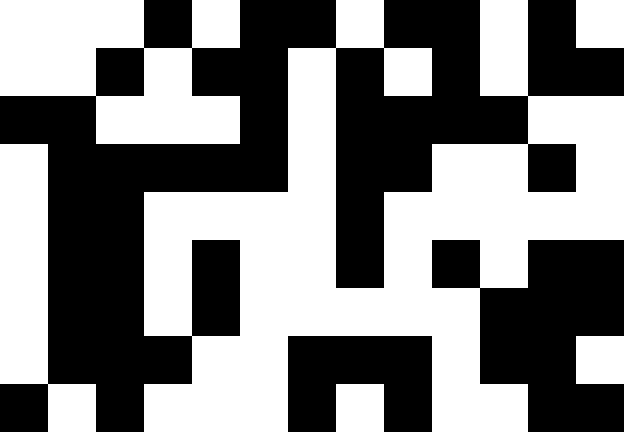[["white", "white", "white", "black", "white", "black", "black", "white", "black", "black", "white", "black", "white"], ["white", "white", "black", "white", "black", "black", "white", "black", "white", "black", "white", "black", "black"], ["black", "black", "white", "white", "white", "black", "white", "black", "black", "black", "black", "white", "white"], ["white", "black", "black", "black", "black", "black", "white", "black", "black", "white", "white", "black", "white"], ["white", "black", "black", "white", "white", "white", "white", "black", "white", "white", "white", "white", "white"], ["white", "black", "black", "white", "black", "white", "white", "black", "white", "black", "white", "black", "black"], ["white", "black", "black", "white", "black", "white", "white", "white", "white", "white", "black", "black", "black"], ["white", "black", "black", "black", "white", "white", "black", "black", "black", "white", "black", "black", "white"], ["black", "white", "black", "white", "white", "white", "black", "white", "black", "white", "white", "black", "black"]]